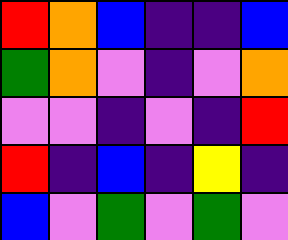[["red", "orange", "blue", "indigo", "indigo", "blue"], ["green", "orange", "violet", "indigo", "violet", "orange"], ["violet", "violet", "indigo", "violet", "indigo", "red"], ["red", "indigo", "blue", "indigo", "yellow", "indigo"], ["blue", "violet", "green", "violet", "green", "violet"]]